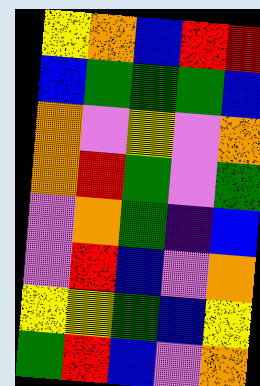[["yellow", "orange", "blue", "red", "red"], ["blue", "green", "green", "green", "blue"], ["orange", "violet", "yellow", "violet", "orange"], ["orange", "red", "green", "violet", "green"], ["violet", "orange", "green", "indigo", "blue"], ["violet", "red", "blue", "violet", "orange"], ["yellow", "yellow", "green", "blue", "yellow"], ["green", "red", "blue", "violet", "orange"]]